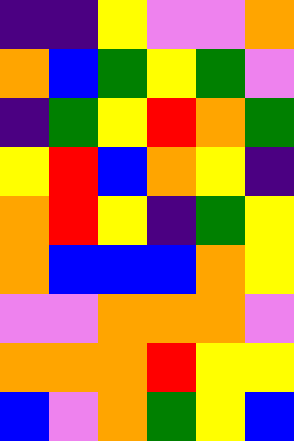[["indigo", "indigo", "yellow", "violet", "violet", "orange"], ["orange", "blue", "green", "yellow", "green", "violet"], ["indigo", "green", "yellow", "red", "orange", "green"], ["yellow", "red", "blue", "orange", "yellow", "indigo"], ["orange", "red", "yellow", "indigo", "green", "yellow"], ["orange", "blue", "blue", "blue", "orange", "yellow"], ["violet", "violet", "orange", "orange", "orange", "violet"], ["orange", "orange", "orange", "red", "yellow", "yellow"], ["blue", "violet", "orange", "green", "yellow", "blue"]]